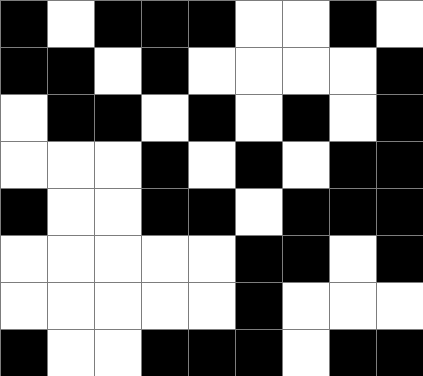[["black", "white", "black", "black", "black", "white", "white", "black", "white"], ["black", "black", "white", "black", "white", "white", "white", "white", "black"], ["white", "black", "black", "white", "black", "white", "black", "white", "black"], ["white", "white", "white", "black", "white", "black", "white", "black", "black"], ["black", "white", "white", "black", "black", "white", "black", "black", "black"], ["white", "white", "white", "white", "white", "black", "black", "white", "black"], ["white", "white", "white", "white", "white", "black", "white", "white", "white"], ["black", "white", "white", "black", "black", "black", "white", "black", "black"]]